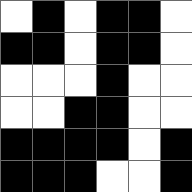[["white", "black", "white", "black", "black", "white"], ["black", "black", "white", "black", "black", "white"], ["white", "white", "white", "black", "white", "white"], ["white", "white", "black", "black", "white", "white"], ["black", "black", "black", "black", "white", "black"], ["black", "black", "black", "white", "white", "black"]]